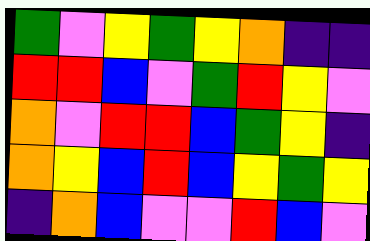[["green", "violet", "yellow", "green", "yellow", "orange", "indigo", "indigo"], ["red", "red", "blue", "violet", "green", "red", "yellow", "violet"], ["orange", "violet", "red", "red", "blue", "green", "yellow", "indigo"], ["orange", "yellow", "blue", "red", "blue", "yellow", "green", "yellow"], ["indigo", "orange", "blue", "violet", "violet", "red", "blue", "violet"]]